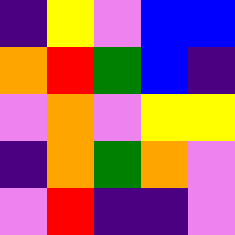[["indigo", "yellow", "violet", "blue", "blue"], ["orange", "red", "green", "blue", "indigo"], ["violet", "orange", "violet", "yellow", "yellow"], ["indigo", "orange", "green", "orange", "violet"], ["violet", "red", "indigo", "indigo", "violet"]]